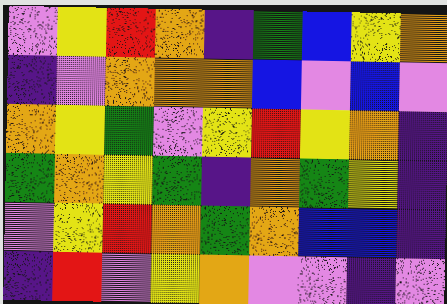[["violet", "yellow", "red", "orange", "indigo", "green", "blue", "yellow", "orange"], ["indigo", "violet", "orange", "orange", "orange", "blue", "violet", "blue", "violet"], ["orange", "yellow", "green", "violet", "yellow", "red", "yellow", "orange", "indigo"], ["green", "orange", "yellow", "green", "indigo", "orange", "green", "yellow", "indigo"], ["violet", "yellow", "red", "orange", "green", "orange", "blue", "blue", "indigo"], ["indigo", "red", "violet", "yellow", "orange", "violet", "violet", "indigo", "violet"]]